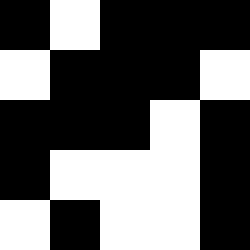[["black", "white", "black", "black", "black"], ["white", "black", "black", "black", "white"], ["black", "black", "black", "white", "black"], ["black", "white", "white", "white", "black"], ["white", "black", "white", "white", "black"]]